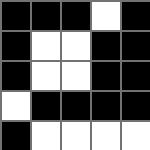[["black", "black", "black", "white", "black"], ["black", "white", "white", "black", "black"], ["black", "white", "white", "black", "black"], ["white", "black", "black", "black", "black"], ["black", "white", "white", "white", "white"]]